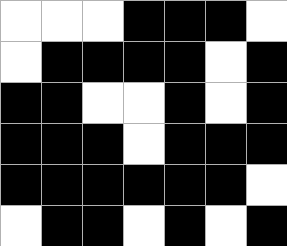[["white", "white", "white", "black", "black", "black", "white"], ["white", "black", "black", "black", "black", "white", "black"], ["black", "black", "white", "white", "black", "white", "black"], ["black", "black", "black", "white", "black", "black", "black"], ["black", "black", "black", "black", "black", "black", "white"], ["white", "black", "black", "white", "black", "white", "black"]]